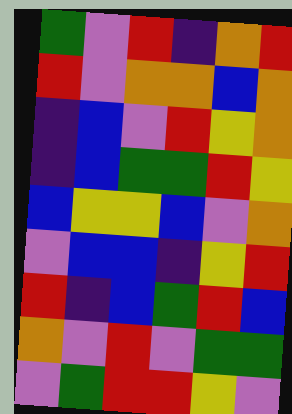[["green", "violet", "red", "indigo", "orange", "red"], ["red", "violet", "orange", "orange", "blue", "orange"], ["indigo", "blue", "violet", "red", "yellow", "orange"], ["indigo", "blue", "green", "green", "red", "yellow"], ["blue", "yellow", "yellow", "blue", "violet", "orange"], ["violet", "blue", "blue", "indigo", "yellow", "red"], ["red", "indigo", "blue", "green", "red", "blue"], ["orange", "violet", "red", "violet", "green", "green"], ["violet", "green", "red", "red", "yellow", "violet"]]